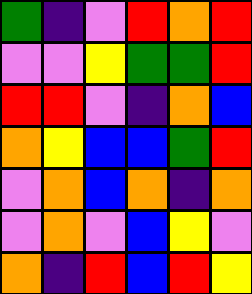[["green", "indigo", "violet", "red", "orange", "red"], ["violet", "violet", "yellow", "green", "green", "red"], ["red", "red", "violet", "indigo", "orange", "blue"], ["orange", "yellow", "blue", "blue", "green", "red"], ["violet", "orange", "blue", "orange", "indigo", "orange"], ["violet", "orange", "violet", "blue", "yellow", "violet"], ["orange", "indigo", "red", "blue", "red", "yellow"]]